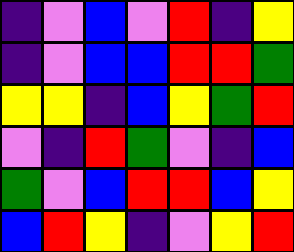[["indigo", "violet", "blue", "violet", "red", "indigo", "yellow"], ["indigo", "violet", "blue", "blue", "red", "red", "green"], ["yellow", "yellow", "indigo", "blue", "yellow", "green", "red"], ["violet", "indigo", "red", "green", "violet", "indigo", "blue"], ["green", "violet", "blue", "red", "red", "blue", "yellow"], ["blue", "red", "yellow", "indigo", "violet", "yellow", "red"]]